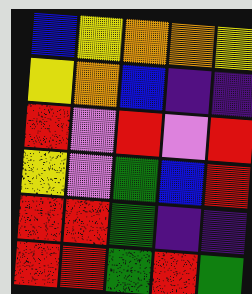[["blue", "yellow", "orange", "orange", "yellow"], ["yellow", "orange", "blue", "indigo", "indigo"], ["red", "violet", "red", "violet", "red"], ["yellow", "violet", "green", "blue", "red"], ["red", "red", "green", "indigo", "indigo"], ["red", "red", "green", "red", "green"]]